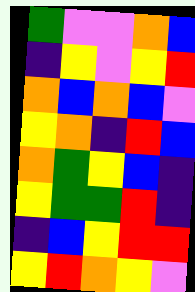[["green", "violet", "violet", "orange", "blue"], ["indigo", "yellow", "violet", "yellow", "red"], ["orange", "blue", "orange", "blue", "violet"], ["yellow", "orange", "indigo", "red", "blue"], ["orange", "green", "yellow", "blue", "indigo"], ["yellow", "green", "green", "red", "indigo"], ["indigo", "blue", "yellow", "red", "red"], ["yellow", "red", "orange", "yellow", "violet"]]